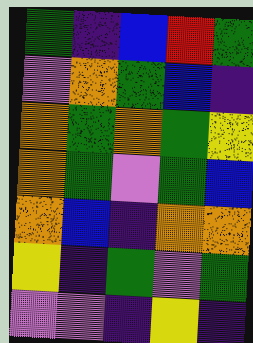[["green", "indigo", "blue", "red", "green"], ["violet", "orange", "green", "blue", "indigo"], ["orange", "green", "orange", "green", "yellow"], ["orange", "green", "violet", "green", "blue"], ["orange", "blue", "indigo", "orange", "orange"], ["yellow", "indigo", "green", "violet", "green"], ["violet", "violet", "indigo", "yellow", "indigo"]]